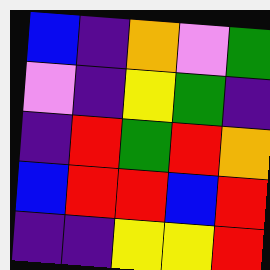[["blue", "indigo", "orange", "violet", "green"], ["violet", "indigo", "yellow", "green", "indigo"], ["indigo", "red", "green", "red", "orange"], ["blue", "red", "red", "blue", "red"], ["indigo", "indigo", "yellow", "yellow", "red"]]